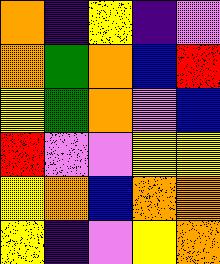[["orange", "indigo", "yellow", "indigo", "violet"], ["orange", "green", "orange", "blue", "red"], ["yellow", "green", "orange", "violet", "blue"], ["red", "violet", "violet", "yellow", "yellow"], ["yellow", "orange", "blue", "orange", "orange"], ["yellow", "indigo", "violet", "yellow", "orange"]]